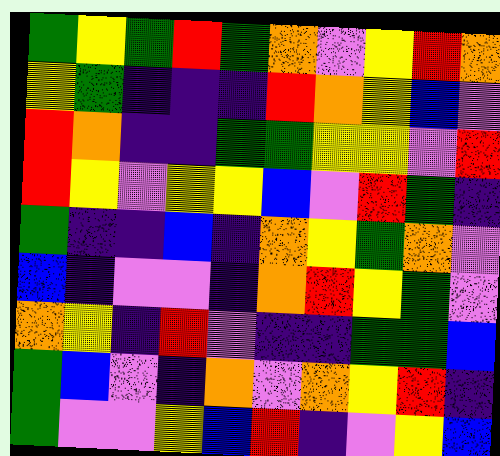[["green", "yellow", "green", "red", "green", "orange", "violet", "yellow", "red", "orange"], ["yellow", "green", "indigo", "indigo", "indigo", "red", "orange", "yellow", "blue", "violet"], ["red", "orange", "indigo", "indigo", "green", "green", "yellow", "yellow", "violet", "red"], ["red", "yellow", "violet", "yellow", "yellow", "blue", "violet", "red", "green", "indigo"], ["green", "indigo", "indigo", "blue", "indigo", "orange", "yellow", "green", "orange", "violet"], ["blue", "indigo", "violet", "violet", "indigo", "orange", "red", "yellow", "green", "violet"], ["orange", "yellow", "indigo", "red", "violet", "indigo", "indigo", "green", "green", "blue"], ["green", "blue", "violet", "indigo", "orange", "violet", "orange", "yellow", "red", "indigo"], ["green", "violet", "violet", "yellow", "blue", "red", "indigo", "violet", "yellow", "blue"]]